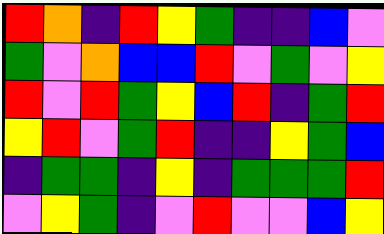[["red", "orange", "indigo", "red", "yellow", "green", "indigo", "indigo", "blue", "violet"], ["green", "violet", "orange", "blue", "blue", "red", "violet", "green", "violet", "yellow"], ["red", "violet", "red", "green", "yellow", "blue", "red", "indigo", "green", "red"], ["yellow", "red", "violet", "green", "red", "indigo", "indigo", "yellow", "green", "blue"], ["indigo", "green", "green", "indigo", "yellow", "indigo", "green", "green", "green", "red"], ["violet", "yellow", "green", "indigo", "violet", "red", "violet", "violet", "blue", "yellow"]]